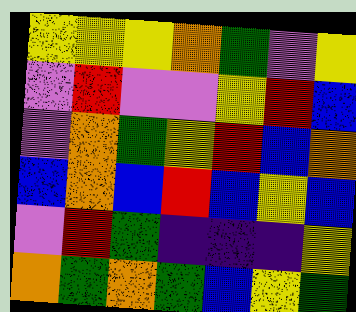[["yellow", "yellow", "yellow", "orange", "green", "violet", "yellow"], ["violet", "red", "violet", "violet", "yellow", "red", "blue"], ["violet", "orange", "green", "yellow", "red", "blue", "orange"], ["blue", "orange", "blue", "red", "blue", "yellow", "blue"], ["violet", "red", "green", "indigo", "indigo", "indigo", "yellow"], ["orange", "green", "orange", "green", "blue", "yellow", "green"]]